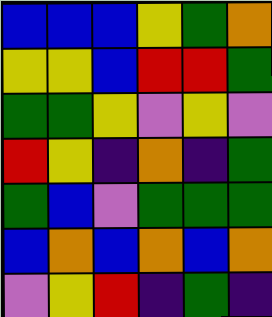[["blue", "blue", "blue", "yellow", "green", "orange"], ["yellow", "yellow", "blue", "red", "red", "green"], ["green", "green", "yellow", "violet", "yellow", "violet"], ["red", "yellow", "indigo", "orange", "indigo", "green"], ["green", "blue", "violet", "green", "green", "green"], ["blue", "orange", "blue", "orange", "blue", "orange"], ["violet", "yellow", "red", "indigo", "green", "indigo"]]